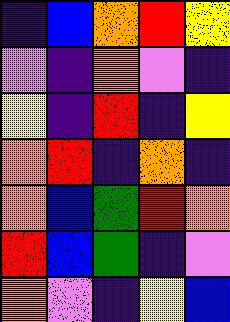[["indigo", "blue", "orange", "red", "yellow"], ["violet", "indigo", "orange", "violet", "indigo"], ["yellow", "indigo", "red", "indigo", "yellow"], ["orange", "red", "indigo", "orange", "indigo"], ["orange", "blue", "green", "red", "orange"], ["red", "blue", "green", "indigo", "violet"], ["orange", "violet", "indigo", "yellow", "blue"]]